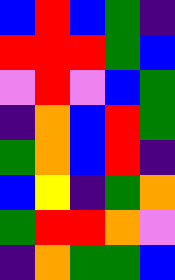[["blue", "red", "blue", "green", "indigo"], ["red", "red", "red", "green", "blue"], ["violet", "red", "violet", "blue", "green"], ["indigo", "orange", "blue", "red", "green"], ["green", "orange", "blue", "red", "indigo"], ["blue", "yellow", "indigo", "green", "orange"], ["green", "red", "red", "orange", "violet"], ["indigo", "orange", "green", "green", "blue"]]